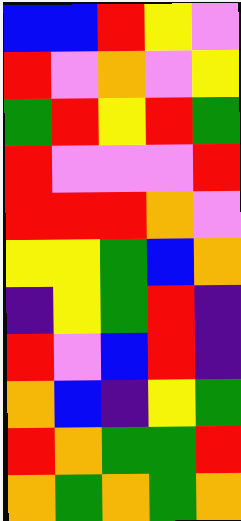[["blue", "blue", "red", "yellow", "violet"], ["red", "violet", "orange", "violet", "yellow"], ["green", "red", "yellow", "red", "green"], ["red", "violet", "violet", "violet", "red"], ["red", "red", "red", "orange", "violet"], ["yellow", "yellow", "green", "blue", "orange"], ["indigo", "yellow", "green", "red", "indigo"], ["red", "violet", "blue", "red", "indigo"], ["orange", "blue", "indigo", "yellow", "green"], ["red", "orange", "green", "green", "red"], ["orange", "green", "orange", "green", "orange"]]